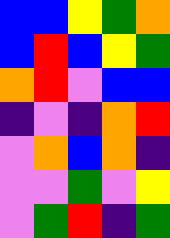[["blue", "blue", "yellow", "green", "orange"], ["blue", "red", "blue", "yellow", "green"], ["orange", "red", "violet", "blue", "blue"], ["indigo", "violet", "indigo", "orange", "red"], ["violet", "orange", "blue", "orange", "indigo"], ["violet", "violet", "green", "violet", "yellow"], ["violet", "green", "red", "indigo", "green"]]